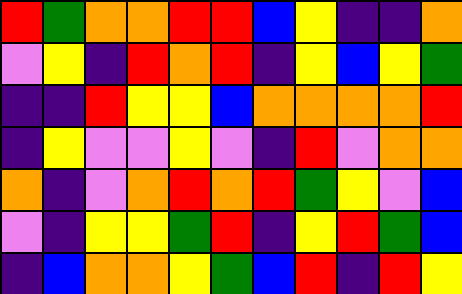[["red", "green", "orange", "orange", "red", "red", "blue", "yellow", "indigo", "indigo", "orange"], ["violet", "yellow", "indigo", "red", "orange", "red", "indigo", "yellow", "blue", "yellow", "green"], ["indigo", "indigo", "red", "yellow", "yellow", "blue", "orange", "orange", "orange", "orange", "red"], ["indigo", "yellow", "violet", "violet", "yellow", "violet", "indigo", "red", "violet", "orange", "orange"], ["orange", "indigo", "violet", "orange", "red", "orange", "red", "green", "yellow", "violet", "blue"], ["violet", "indigo", "yellow", "yellow", "green", "red", "indigo", "yellow", "red", "green", "blue"], ["indigo", "blue", "orange", "orange", "yellow", "green", "blue", "red", "indigo", "red", "yellow"]]